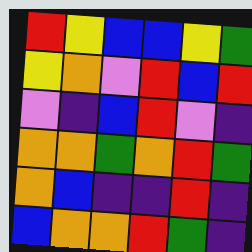[["red", "yellow", "blue", "blue", "yellow", "green"], ["yellow", "orange", "violet", "red", "blue", "red"], ["violet", "indigo", "blue", "red", "violet", "indigo"], ["orange", "orange", "green", "orange", "red", "green"], ["orange", "blue", "indigo", "indigo", "red", "indigo"], ["blue", "orange", "orange", "red", "green", "indigo"]]